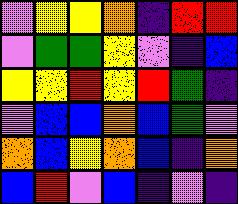[["violet", "yellow", "yellow", "orange", "indigo", "red", "red"], ["violet", "green", "green", "yellow", "violet", "indigo", "blue"], ["yellow", "yellow", "red", "yellow", "red", "green", "indigo"], ["violet", "blue", "blue", "orange", "blue", "green", "violet"], ["orange", "blue", "yellow", "orange", "blue", "indigo", "orange"], ["blue", "red", "violet", "blue", "indigo", "violet", "indigo"]]